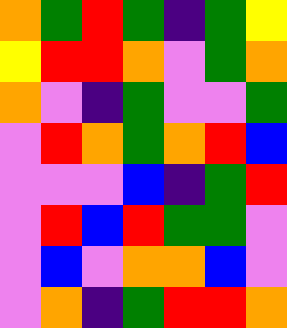[["orange", "green", "red", "green", "indigo", "green", "yellow"], ["yellow", "red", "red", "orange", "violet", "green", "orange"], ["orange", "violet", "indigo", "green", "violet", "violet", "green"], ["violet", "red", "orange", "green", "orange", "red", "blue"], ["violet", "violet", "violet", "blue", "indigo", "green", "red"], ["violet", "red", "blue", "red", "green", "green", "violet"], ["violet", "blue", "violet", "orange", "orange", "blue", "violet"], ["violet", "orange", "indigo", "green", "red", "red", "orange"]]